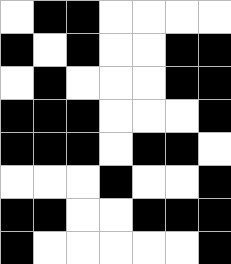[["white", "black", "black", "white", "white", "white", "white"], ["black", "white", "black", "white", "white", "black", "black"], ["white", "black", "white", "white", "white", "black", "black"], ["black", "black", "black", "white", "white", "white", "black"], ["black", "black", "black", "white", "black", "black", "white"], ["white", "white", "white", "black", "white", "white", "black"], ["black", "black", "white", "white", "black", "black", "black"], ["black", "white", "white", "white", "white", "white", "black"]]